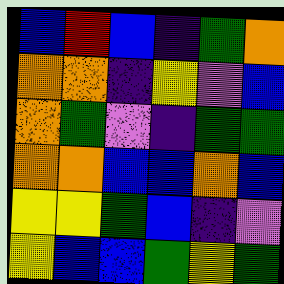[["blue", "red", "blue", "indigo", "green", "orange"], ["orange", "orange", "indigo", "yellow", "violet", "blue"], ["orange", "green", "violet", "indigo", "green", "green"], ["orange", "orange", "blue", "blue", "orange", "blue"], ["yellow", "yellow", "green", "blue", "indigo", "violet"], ["yellow", "blue", "blue", "green", "yellow", "green"]]